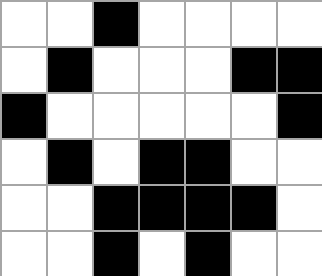[["white", "white", "black", "white", "white", "white", "white"], ["white", "black", "white", "white", "white", "black", "black"], ["black", "white", "white", "white", "white", "white", "black"], ["white", "black", "white", "black", "black", "white", "white"], ["white", "white", "black", "black", "black", "black", "white"], ["white", "white", "black", "white", "black", "white", "white"]]